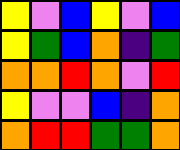[["yellow", "violet", "blue", "yellow", "violet", "blue"], ["yellow", "green", "blue", "orange", "indigo", "green"], ["orange", "orange", "red", "orange", "violet", "red"], ["yellow", "violet", "violet", "blue", "indigo", "orange"], ["orange", "red", "red", "green", "green", "orange"]]